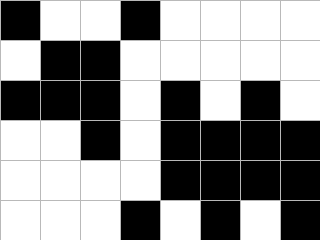[["black", "white", "white", "black", "white", "white", "white", "white"], ["white", "black", "black", "white", "white", "white", "white", "white"], ["black", "black", "black", "white", "black", "white", "black", "white"], ["white", "white", "black", "white", "black", "black", "black", "black"], ["white", "white", "white", "white", "black", "black", "black", "black"], ["white", "white", "white", "black", "white", "black", "white", "black"]]